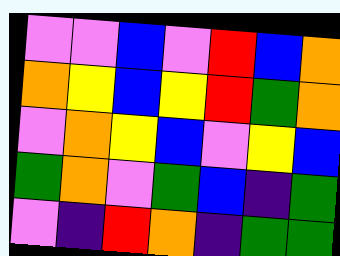[["violet", "violet", "blue", "violet", "red", "blue", "orange"], ["orange", "yellow", "blue", "yellow", "red", "green", "orange"], ["violet", "orange", "yellow", "blue", "violet", "yellow", "blue"], ["green", "orange", "violet", "green", "blue", "indigo", "green"], ["violet", "indigo", "red", "orange", "indigo", "green", "green"]]